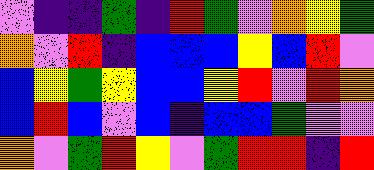[["violet", "indigo", "indigo", "green", "indigo", "red", "green", "violet", "orange", "yellow", "green"], ["orange", "violet", "red", "indigo", "blue", "blue", "blue", "yellow", "blue", "red", "violet"], ["blue", "yellow", "green", "yellow", "blue", "blue", "yellow", "red", "violet", "red", "orange"], ["blue", "red", "blue", "violet", "blue", "indigo", "blue", "blue", "green", "violet", "violet"], ["orange", "violet", "green", "red", "yellow", "violet", "green", "red", "red", "indigo", "red"]]